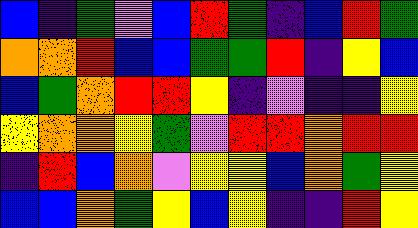[["blue", "indigo", "green", "violet", "blue", "red", "green", "indigo", "blue", "red", "green"], ["orange", "orange", "red", "blue", "blue", "green", "green", "red", "indigo", "yellow", "blue"], ["blue", "green", "orange", "red", "red", "yellow", "indigo", "violet", "indigo", "indigo", "yellow"], ["yellow", "orange", "orange", "yellow", "green", "violet", "red", "red", "orange", "red", "red"], ["indigo", "red", "blue", "orange", "violet", "yellow", "yellow", "blue", "orange", "green", "yellow"], ["blue", "blue", "orange", "green", "yellow", "blue", "yellow", "indigo", "indigo", "red", "yellow"]]